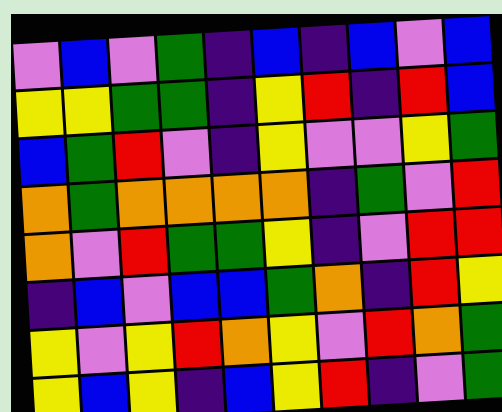[["violet", "blue", "violet", "green", "indigo", "blue", "indigo", "blue", "violet", "blue"], ["yellow", "yellow", "green", "green", "indigo", "yellow", "red", "indigo", "red", "blue"], ["blue", "green", "red", "violet", "indigo", "yellow", "violet", "violet", "yellow", "green"], ["orange", "green", "orange", "orange", "orange", "orange", "indigo", "green", "violet", "red"], ["orange", "violet", "red", "green", "green", "yellow", "indigo", "violet", "red", "red"], ["indigo", "blue", "violet", "blue", "blue", "green", "orange", "indigo", "red", "yellow"], ["yellow", "violet", "yellow", "red", "orange", "yellow", "violet", "red", "orange", "green"], ["yellow", "blue", "yellow", "indigo", "blue", "yellow", "red", "indigo", "violet", "green"]]